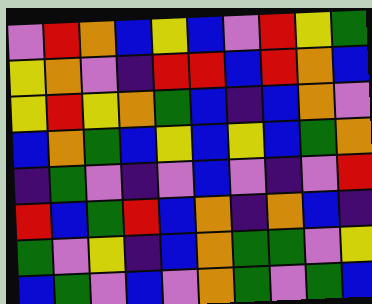[["violet", "red", "orange", "blue", "yellow", "blue", "violet", "red", "yellow", "green"], ["yellow", "orange", "violet", "indigo", "red", "red", "blue", "red", "orange", "blue"], ["yellow", "red", "yellow", "orange", "green", "blue", "indigo", "blue", "orange", "violet"], ["blue", "orange", "green", "blue", "yellow", "blue", "yellow", "blue", "green", "orange"], ["indigo", "green", "violet", "indigo", "violet", "blue", "violet", "indigo", "violet", "red"], ["red", "blue", "green", "red", "blue", "orange", "indigo", "orange", "blue", "indigo"], ["green", "violet", "yellow", "indigo", "blue", "orange", "green", "green", "violet", "yellow"], ["blue", "green", "violet", "blue", "violet", "orange", "green", "violet", "green", "blue"]]